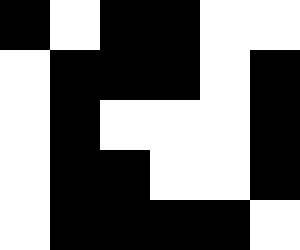[["black", "white", "black", "black", "white", "white"], ["white", "black", "black", "black", "white", "black"], ["white", "black", "white", "white", "white", "black"], ["white", "black", "black", "white", "white", "black"], ["white", "black", "black", "black", "black", "white"]]